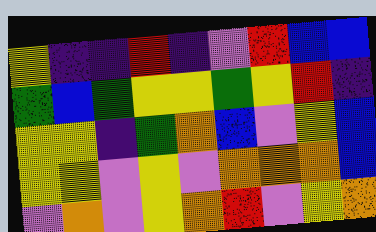[["yellow", "indigo", "indigo", "red", "indigo", "violet", "red", "blue", "blue"], ["green", "blue", "green", "yellow", "yellow", "green", "yellow", "red", "indigo"], ["yellow", "yellow", "indigo", "green", "orange", "blue", "violet", "yellow", "blue"], ["yellow", "yellow", "violet", "yellow", "violet", "orange", "orange", "orange", "blue"], ["violet", "orange", "violet", "yellow", "orange", "red", "violet", "yellow", "orange"]]